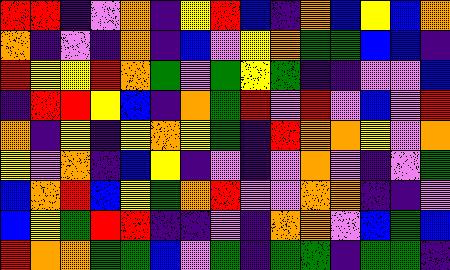[["red", "red", "indigo", "violet", "orange", "indigo", "yellow", "red", "blue", "indigo", "orange", "blue", "yellow", "blue", "orange"], ["orange", "indigo", "violet", "indigo", "orange", "indigo", "blue", "violet", "yellow", "orange", "green", "green", "blue", "blue", "indigo"], ["red", "yellow", "yellow", "red", "orange", "green", "violet", "green", "yellow", "green", "indigo", "indigo", "violet", "violet", "blue"], ["indigo", "red", "red", "yellow", "blue", "indigo", "orange", "green", "red", "violet", "red", "violet", "blue", "violet", "red"], ["orange", "indigo", "yellow", "indigo", "yellow", "orange", "yellow", "green", "indigo", "red", "orange", "orange", "yellow", "violet", "orange"], ["yellow", "violet", "orange", "indigo", "blue", "yellow", "indigo", "violet", "indigo", "violet", "orange", "violet", "indigo", "violet", "green"], ["blue", "orange", "red", "blue", "yellow", "green", "orange", "red", "violet", "violet", "orange", "orange", "indigo", "indigo", "violet"], ["blue", "yellow", "green", "red", "red", "indigo", "indigo", "violet", "indigo", "orange", "orange", "violet", "blue", "green", "blue"], ["red", "orange", "orange", "green", "green", "blue", "violet", "green", "indigo", "green", "green", "indigo", "green", "green", "indigo"]]